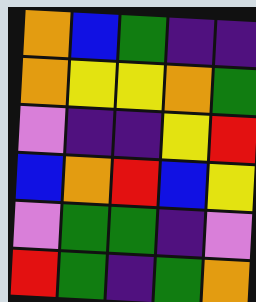[["orange", "blue", "green", "indigo", "indigo"], ["orange", "yellow", "yellow", "orange", "green"], ["violet", "indigo", "indigo", "yellow", "red"], ["blue", "orange", "red", "blue", "yellow"], ["violet", "green", "green", "indigo", "violet"], ["red", "green", "indigo", "green", "orange"]]